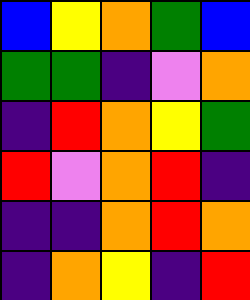[["blue", "yellow", "orange", "green", "blue"], ["green", "green", "indigo", "violet", "orange"], ["indigo", "red", "orange", "yellow", "green"], ["red", "violet", "orange", "red", "indigo"], ["indigo", "indigo", "orange", "red", "orange"], ["indigo", "orange", "yellow", "indigo", "red"]]